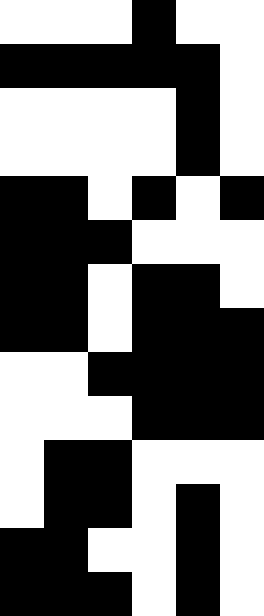[["white", "white", "white", "black", "white", "white"], ["black", "black", "black", "black", "black", "white"], ["white", "white", "white", "white", "black", "white"], ["white", "white", "white", "white", "black", "white"], ["black", "black", "white", "black", "white", "black"], ["black", "black", "black", "white", "white", "white"], ["black", "black", "white", "black", "black", "white"], ["black", "black", "white", "black", "black", "black"], ["white", "white", "black", "black", "black", "black"], ["white", "white", "white", "black", "black", "black"], ["white", "black", "black", "white", "white", "white"], ["white", "black", "black", "white", "black", "white"], ["black", "black", "white", "white", "black", "white"], ["black", "black", "black", "white", "black", "white"]]